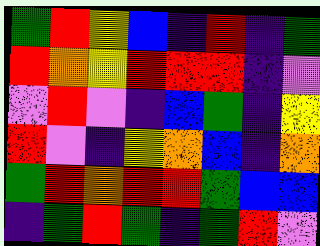[["green", "red", "yellow", "blue", "indigo", "red", "indigo", "green"], ["red", "orange", "yellow", "red", "red", "red", "indigo", "violet"], ["violet", "red", "violet", "indigo", "blue", "green", "indigo", "yellow"], ["red", "violet", "indigo", "yellow", "orange", "blue", "indigo", "orange"], ["green", "red", "orange", "red", "red", "green", "blue", "blue"], ["indigo", "green", "red", "green", "indigo", "green", "red", "violet"]]